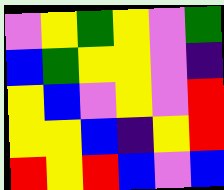[["violet", "yellow", "green", "yellow", "violet", "green"], ["blue", "green", "yellow", "yellow", "violet", "indigo"], ["yellow", "blue", "violet", "yellow", "violet", "red"], ["yellow", "yellow", "blue", "indigo", "yellow", "red"], ["red", "yellow", "red", "blue", "violet", "blue"]]